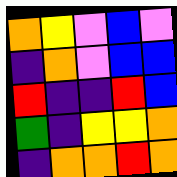[["orange", "yellow", "violet", "blue", "violet"], ["indigo", "orange", "violet", "blue", "blue"], ["red", "indigo", "indigo", "red", "blue"], ["green", "indigo", "yellow", "yellow", "orange"], ["indigo", "orange", "orange", "red", "orange"]]